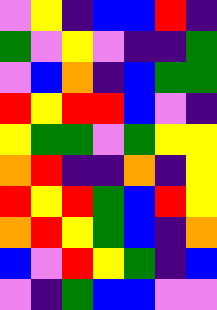[["violet", "yellow", "indigo", "blue", "blue", "red", "indigo"], ["green", "violet", "yellow", "violet", "indigo", "indigo", "green"], ["violet", "blue", "orange", "indigo", "blue", "green", "green"], ["red", "yellow", "red", "red", "blue", "violet", "indigo"], ["yellow", "green", "green", "violet", "green", "yellow", "yellow"], ["orange", "red", "indigo", "indigo", "orange", "indigo", "yellow"], ["red", "yellow", "red", "green", "blue", "red", "yellow"], ["orange", "red", "yellow", "green", "blue", "indigo", "orange"], ["blue", "violet", "red", "yellow", "green", "indigo", "blue"], ["violet", "indigo", "green", "blue", "blue", "violet", "violet"]]